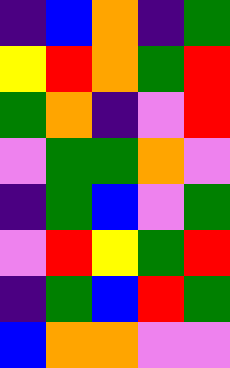[["indigo", "blue", "orange", "indigo", "green"], ["yellow", "red", "orange", "green", "red"], ["green", "orange", "indigo", "violet", "red"], ["violet", "green", "green", "orange", "violet"], ["indigo", "green", "blue", "violet", "green"], ["violet", "red", "yellow", "green", "red"], ["indigo", "green", "blue", "red", "green"], ["blue", "orange", "orange", "violet", "violet"]]